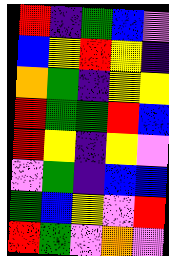[["red", "indigo", "green", "blue", "violet"], ["blue", "yellow", "red", "yellow", "indigo"], ["orange", "green", "indigo", "yellow", "yellow"], ["red", "green", "green", "red", "blue"], ["red", "yellow", "indigo", "yellow", "violet"], ["violet", "green", "indigo", "blue", "blue"], ["green", "blue", "yellow", "violet", "red"], ["red", "green", "violet", "orange", "violet"]]